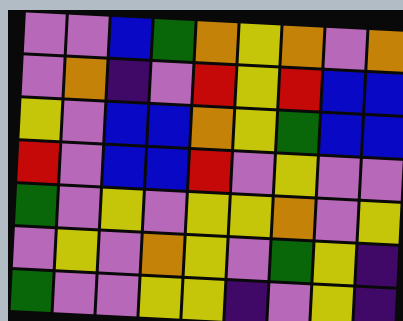[["violet", "violet", "blue", "green", "orange", "yellow", "orange", "violet", "orange"], ["violet", "orange", "indigo", "violet", "red", "yellow", "red", "blue", "blue"], ["yellow", "violet", "blue", "blue", "orange", "yellow", "green", "blue", "blue"], ["red", "violet", "blue", "blue", "red", "violet", "yellow", "violet", "violet"], ["green", "violet", "yellow", "violet", "yellow", "yellow", "orange", "violet", "yellow"], ["violet", "yellow", "violet", "orange", "yellow", "violet", "green", "yellow", "indigo"], ["green", "violet", "violet", "yellow", "yellow", "indigo", "violet", "yellow", "indigo"]]